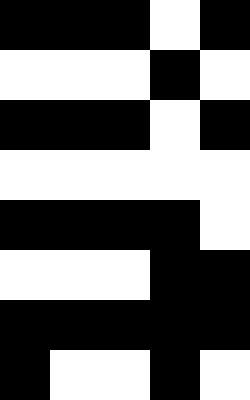[["black", "black", "black", "white", "black"], ["white", "white", "white", "black", "white"], ["black", "black", "black", "white", "black"], ["white", "white", "white", "white", "white"], ["black", "black", "black", "black", "white"], ["white", "white", "white", "black", "black"], ["black", "black", "black", "black", "black"], ["black", "white", "white", "black", "white"]]